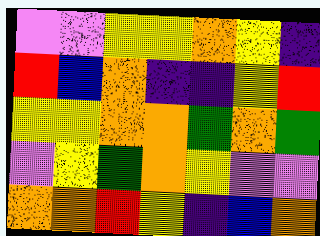[["violet", "violet", "yellow", "yellow", "orange", "yellow", "indigo"], ["red", "blue", "orange", "indigo", "indigo", "yellow", "red"], ["yellow", "yellow", "orange", "orange", "green", "orange", "green"], ["violet", "yellow", "green", "orange", "yellow", "violet", "violet"], ["orange", "orange", "red", "yellow", "indigo", "blue", "orange"]]